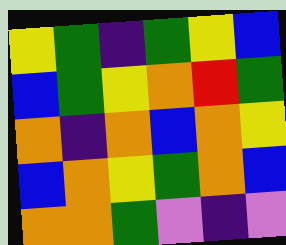[["yellow", "green", "indigo", "green", "yellow", "blue"], ["blue", "green", "yellow", "orange", "red", "green"], ["orange", "indigo", "orange", "blue", "orange", "yellow"], ["blue", "orange", "yellow", "green", "orange", "blue"], ["orange", "orange", "green", "violet", "indigo", "violet"]]